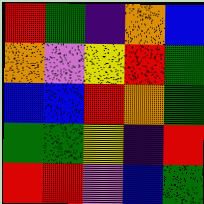[["red", "green", "indigo", "orange", "blue"], ["orange", "violet", "yellow", "red", "green"], ["blue", "blue", "red", "orange", "green"], ["green", "green", "yellow", "indigo", "red"], ["red", "red", "violet", "blue", "green"]]